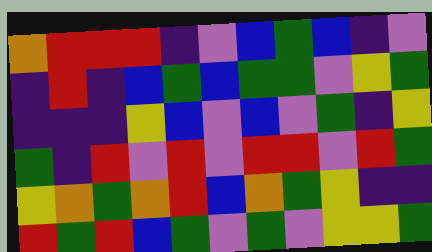[["orange", "red", "red", "red", "indigo", "violet", "blue", "green", "blue", "indigo", "violet"], ["indigo", "red", "indigo", "blue", "green", "blue", "green", "green", "violet", "yellow", "green"], ["indigo", "indigo", "indigo", "yellow", "blue", "violet", "blue", "violet", "green", "indigo", "yellow"], ["green", "indigo", "red", "violet", "red", "violet", "red", "red", "violet", "red", "green"], ["yellow", "orange", "green", "orange", "red", "blue", "orange", "green", "yellow", "indigo", "indigo"], ["red", "green", "red", "blue", "green", "violet", "green", "violet", "yellow", "yellow", "green"]]